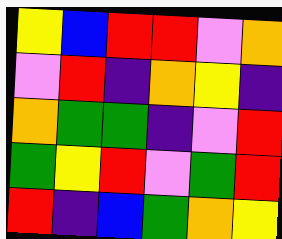[["yellow", "blue", "red", "red", "violet", "orange"], ["violet", "red", "indigo", "orange", "yellow", "indigo"], ["orange", "green", "green", "indigo", "violet", "red"], ["green", "yellow", "red", "violet", "green", "red"], ["red", "indigo", "blue", "green", "orange", "yellow"]]